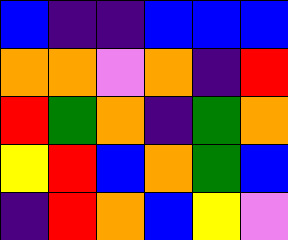[["blue", "indigo", "indigo", "blue", "blue", "blue"], ["orange", "orange", "violet", "orange", "indigo", "red"], ["red", "green", "orange", "indigo", "green", "orange"], ["yellow", "red", "blue", "orange", "green", "blue"], ["indigo", "red", "orange", "blue", "yellow", "violet"]]